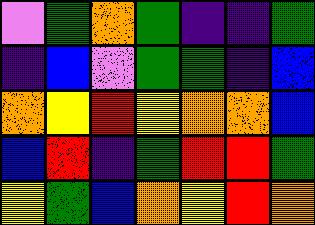[["violet", "green", "orange", "green", "indigo", "indigo", "green"], ["indigo", "blue", "violet", "green", "green", "indigo", "blue"], ["orange", "yellow", "red", "yellow", "orange", "orange", "blue"], ["blue", "red", "indigo", "green", "red", "red", "green"], ["yellow", "green", "blue", "orange", "yellow", "red", "orange"]]